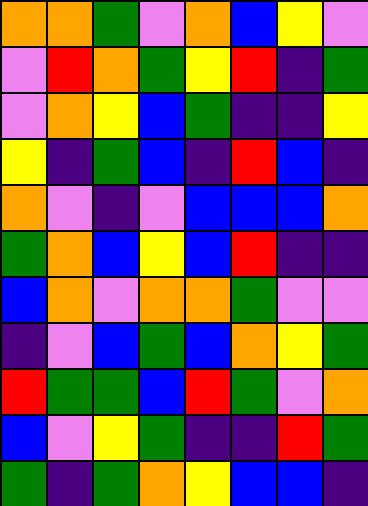[["orange", "orange", "green", "violet", "orange", "blue", "yellow", "violet"], ["violet", "red", "orange", "green", "yellow", "red", "indigo", "green"], ["violet", "orange", "yellow", "blue", "green", "indigo", "indigo", "yellow"], ["yellow", "indigo", "green", "blue", "indigo", "red", "blue", "indigo"], ["orange", "violet", "indigo", "violet", "blue", "blue", "blue", "orange"], ["green", "orange", "blue", "yellow", "blue", "red", "indigo", "indigo"], ["blue", "orange", "violet", "orange", "orange", "green", "violet", "violet"], ["indigo", "violet", "blue", "green", "blue", "orange", "yellow", "green"], ["red", "green", "green", "blue", "red", "green", "violet", "orange"], ["blue", "violet", "yellow", "green", "indigo", "indigo", "red", "green"], ["green", "indigo", "green", "orange", "yellow", "blue", "blue", "indigo"]]